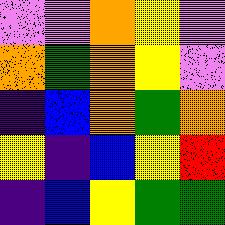[["violet", "violet", "orange", "yellow", "violet"], ["orange", "green", "orange", "yellow", "violet"], ["indigo", "blue", "orange", "green", "orange"], ["yellow", "indigo", "blue", "yellow", "red"], ["indigo", "blue", "yellow", "green", "green"]]